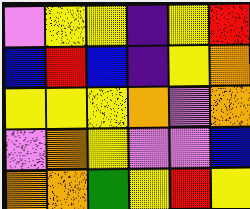[["violet", "yellow", "yellow", "indigo", "yellow", "red"], ["blue", "red", "blue", "indigo", "yellow", "orange"], ["yellow", "yellow", "yellow", "orange", "violet", "orange"], ["violet", "orange", "yellow", "violet", "violet", "blue"], ["orange", "orange", "green", "yellow", "red", "yellow"]]